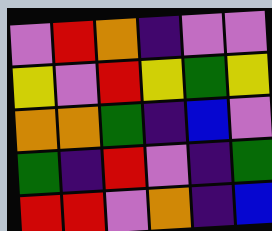[["violet", "red", "orange", "indigo", "violet", "violet"], ["yellow", "violet", "red", "yellow", "green", "yellow"], ["orange", "orange", "green", "indigo", "blue", "violet"], ["green", "indigo", "red", "violet", "indigo", "green"], ["red", "red", "violet", "orange", "indigo", "blue"]]